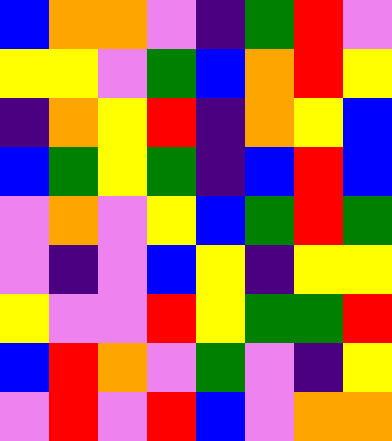[["blue", "orange", "orange", "violet", "indigo", "green", "red", "violet"], ["yellow", "yellow", "violet", "green", "blue", "orange", "red", "yellow"], ["indigo", "orange", "yellow", "red", "indigo", "orange", "yellow", "blue"], ["blue", "green", "yellow", "green", "indigo", "blue", "red", "blue"], ["violet", "orange", "violet", "yellow", "blue", "green", "red", "green"], ["violet", "indigo", "violet", "blue", "yellow", "indigo", "yellow", "yellow"], ["yellow", "violet", "violet", "red", "yellow", "green", "green", "red"], ["blue", "red", "orange", "violet", "green", "violet", "indigo", "yellow"], ["violet", "red", "violet", "red", "blue", "violet", "orange", "orange"]]